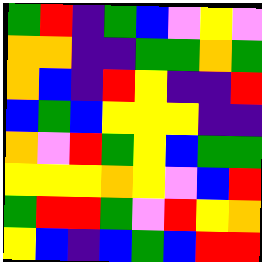[["green", "red", "indigo", "green", "blue", "violet", "yellow", "violet"], ["orange", "orange", "indigo", "indigo", "green", "green", "orange", "green"], ["orange", "blue", "indigo", "red", "yellow", "indigo", "indigo", "red"], ["blue", "green", "blue", "yellow", "yellow", "yellow", "indigo", "indigo"], ["orange", "violet", "red", "green", "yellow", "blue", "green", "green"], ["yellow", "yellow", "yellow", "orange", "yellow", "violet", "blue", "red"], ["green", "red", "red", "green", "violet", "red", "yellow", "orange"], ["yellow", "blue", "indigo", "blue", "green", "blue", "red", "red"]]